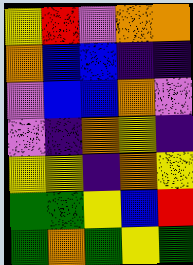[["yellow", "red", "violet", "orange", "orange"], ["orange", "blue", "blue", "indigo", "indigo"], ["violet", "blue", "blue", "orange", "violet"], ["violet", "indigo", "orange", "yellow", "indigo"], ["yellow", "yellow", "indigo", "orange", "yellow"], ["green", "green", "yellow", "blue", "red"], ["green", "orange", "green", "yellow", "green"]]